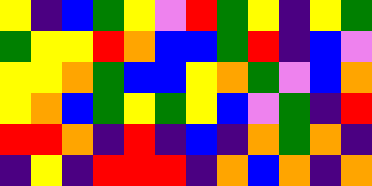[["yellow", "indigo", "blue", "green", "yellow", "violet", "red", "green", "yellow", "indigo", "yellow", "green"], ["green", "yellow", "yellow", "red", "orange", "blue", "blue", "green", "red", "indigo", "blue", "violet"], ["yellow", "yellow", "orange", "green", "blue", "blue", "yellow", "orange", "green", "violet", "blue", "orange"], ["yellow", "orange", "blue", "green", "yellow", "green", "yellow", "blue", "violet", "green", "indigo", "red"], ["red", "red", "orange", "indigo", "red", "indigo", "blue", "indigo", "orange", "green", "orange", "indigo"], ["indigo", "yellow", "indigo", "red", "red", "red", "indigo", "orange", "blue", "orange", "indigo", "orange"]]